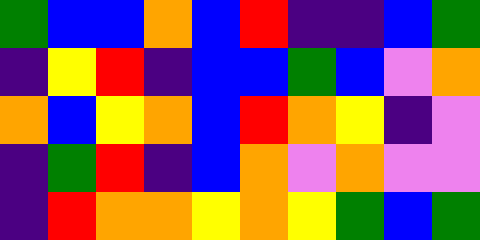[["green", "blue", "blue", "orange", "blue", "red", "indigo", "indigo", "blue", "green"], ["indigo", "yellow", "red", "indigo", "blue", "blue", "green", "blue", "violet", "orange"], ["orange", "blue", "yellow", "orange", "blue", "red", "orange", "yellow", "indigo", "violet"], ["indigo", "green", "red", "indigo", "blue", "orange", "violet", "orange", "violet", "violet"], ["indigo", "red", "orange", "orange", "yellow", "orange", "yellow", "green", "blue", "green"]]